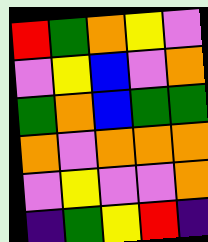[["red", "green", "orange", "yellow", "violet"], ["violet", "yellow", "blue", "violet", "orange"], ["green", "orange", "blue", "green", "green"], ["orange", "violet", "orange", "orange", "orange"], ["violet", "yellow", "violet", "violet", "orange"], ["indigo", "green", "yellow", "red", "indigo"]]